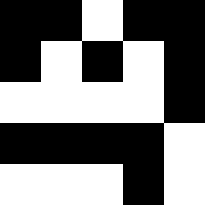[["black", "black", "white", "black", "black"], ["black", "white", "black", "white", "black"], ["white", "white", "white", "white", "black"], ["black", "black", "black", "black", "white"], ["white", "white", "white", "black", "white"]]